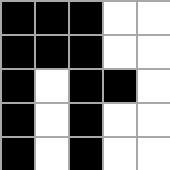[["black", "black", "black", "white", "white"], ["black", "black", "black", "white", "white"], ["black", "white", "black", "black", "white"], ["black", "white", "black", "white", "white"], ["black", "white", "black", "white", "white"]]